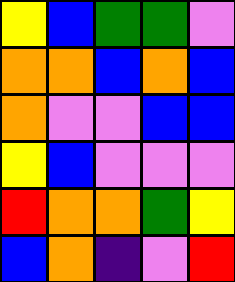[["yellow", "blue", "green", "green", "violet"], ["orange", "orange", "blue", "orange", "blue"], ["orange", "violet", "violet", "blue", "blue"], ["yellow", "blue", "violet", "violet", "violet"], ["red", "orange", "orange", "green", "yellow"], ["blue", "orange", "indigo", "violet", "red"]]